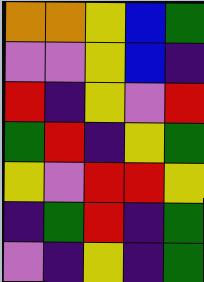[["orange", "orange", "yellow", "blue", "green"], ["violet", "violet", "yellow", "blue", "indigo"], ["red", "indigo", "yellow", "violet", "red"], ["green", "red", "indigo", "yellow", "green"], ["yellow", "violet", "red", "red", "yellow"], ["indigo", "green", "red", "indigo", "green"], ["violet", "indigo", "yellow", "indigo", "green"]]